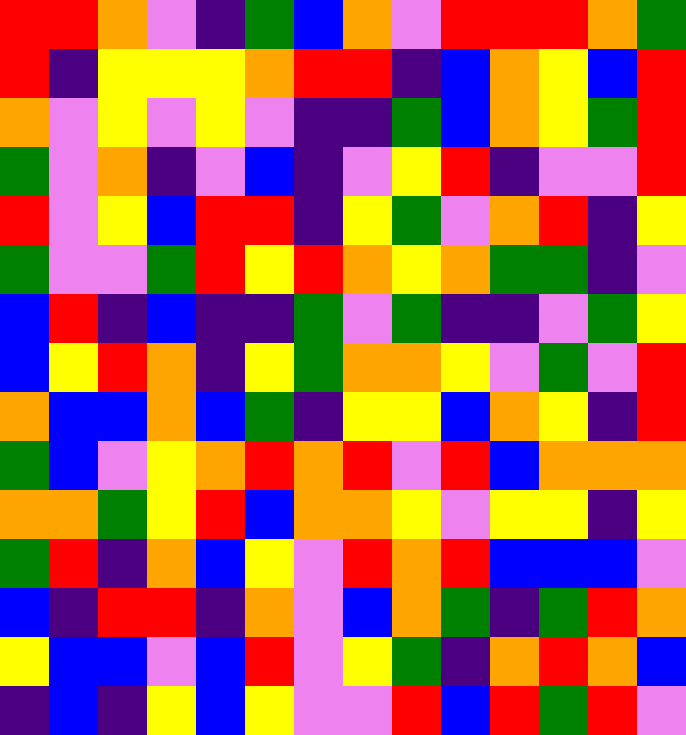[["red", "red", "orange", "violet", "indigo", "green", "blue", "orange", "violet", "red", "red", "red", "orange", "green"], ["red", "indigo", "yellow", "yellow", "yellow", "orange", "red", "red", "indigo", "blue", "orange", "yellow", "blue", "red"], ["orange", "violet", "yellow", "violet", "yellow", "violet", "indigo", "indigo", "green", "blue", "orange", "yellow", "green", "red"], ["green", "violet", "orange", "indigo", "violet", "blue", "indigo", "violet", "yellow", "red", "indigo", "violet", "violet", "red"], ["red", "violet", "yellow", "blue", "red", "red", "indigo", "yellow", "green", "violet", "orange", "red", "indigo", "yellow"], ["green", "violet", "violet", "green", "red", "yellow", "red", "orange", "yellow", "orange", "green", "green", "indigo", "violet"], ["blue", "red", "indigo", "blue", "indigo", "indigo", "green", "violet", "green", "indigo", "indigo", "violet", "green", "yellow"], ["blue", "yellow", "red", "orange", "indigo", "yellow", "green", "orange", "orange", "yellow", "violet", "green", "violet", "red"], ["orange", "blue", "blue", "orange", "blue", "green", "indigo", "yellow", "yellow", "blue", "orange", "yellow", "indigo", "red"], ["green", "blue", "violet", "yellow", "orange", "red", "orange", "red", "violet", "red", "blue", "orange", "orange", "orange"], ["orange", "orange", "green", "yellow", "red", "blue", "orange", "orange", "yellow", "violet", "yellow", "yellow", "indigo", "yellow"], ["green", "red", "indigo", "orange", "blue", "yellow", "violet", "red", "orange", "red", "blue", "blue", "blue", "violet"], ["blue", "indigo", "red", "red", "indigo", "orange", "violet", "blue", "orange", "green", "indigo", "green", "red", "orange"], ["yellow", "blue", "blue", "violet", "blue", "red", "violet", "yellow", "green", "indigo", "orange", "red", "orange", "blue"], ["indigo", "blue", "indigo", "yellow", "blue", "yellow", "violet", "violet", "red", "blue", "red", "green", "red", "violet"]]